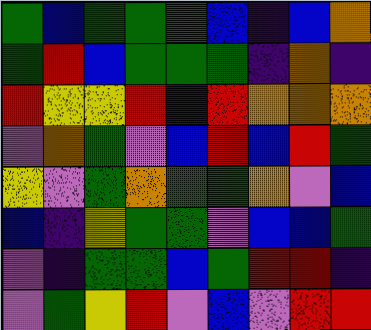[["green", "blue", "green", "green", "green", "blue", "indigo", "blue", "orange"], ["green", "red", "blue", "green", "green", "green", "indigo", "orange", "indigo"], ["red", "yellow", "yellow", "red", "indigo", "red", "orange", "orange", "orange"], ["violet", "orange", "green", "violet", "blue", "red", "blue", "red", "green"], ["yellow", "violet", "green", "orange", "green", "green", "orange", "violet", "blue"], ["blue", "indigo", "yellow", "green", "green", "violet", "blue", "blue", "green"], ["violet", "indigo", "green", "green", "blue", "green", "red", "red", "indigo"], ["violet", "green", "yellow", "red", "violet", "blue", "violet", "red", "red"]]